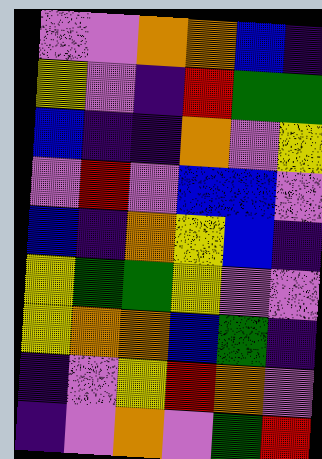[["violet", "violet", "orange", "orange", "blue", "indigo"], ["yellow", "violet", "indigo", "red", "green", "green"], ["blue", "indigo", "indigo", "orange", "violet", "yellow"], ["violet", "red", "violet", "blue", "blue", "violet"], ["blue", "indigo", "orange", "yellow", "blue", "indigo"], ["yellow", "green", "green", "yellow", "violet", "violet"], ["yellow", "orange", "orange", "blue", "green", "indigo"], ["indigo", "violet", "yellow", "red", "orange", "violet"], ["indigo", "violet", "orange", "violet", "green", "red"]]